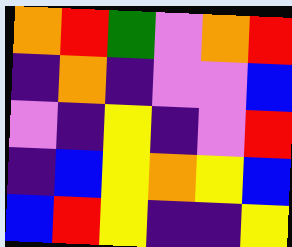[["orange", "red", "green", "violet", "orange", "red"], ["indigo", "orange", "indigo", "violet", "violet", "blue"], ["violet", "indigo", "yellow", "indigo", "violet", "red"], ["indigo", "blue", "yellow", "orange", "yellow", "blue"], ["blue", "red", "yellow", "indigo", "indigo", "yellow"]]